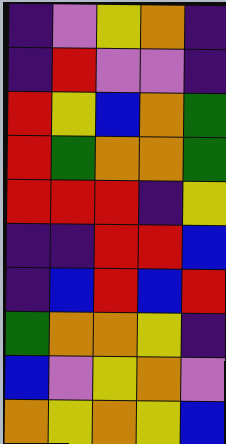[["indigo", "violet", "yellow", "orange", "indigo"], ["indigo", "red", "violet", "violet", "indigo"], ["red", "yellow", "blue", "orange", "green"], ["red", "green", "orange", "orange", "green"], ["red", "red", "red", "indigo", "yellow"], ["indigo", "indigo", "red", "red", "blue"], ["indigo", "blue", "red", "blue", "red"], ["green", "orange", "orange", "yellow", "indigo"], ["blue", "violet", "yellow", "orange", "violet"], ["orange", "yellow", "orange", "yellow", "blue"]]